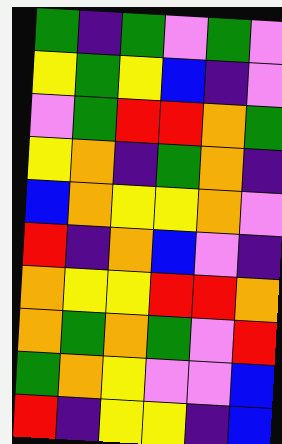[["green", "indigo", "green", "violet", "green", "violet"], ["yellow", "green", "yellow", "blue", "indigo", "violet"], ["violet", "green", "red", "red", "orange", "green"], ["yellow", "orange", "indigo", "green", "orange", "indigo"], ["blue", "orange", "yellow", "yellow", "orange", "violet"], ["red", "indigo", "orange", "blue", "violet", "indigo"], ["orange", "yellow", "yellow", "red", "red", "orange"], ["orange", "green", "orange", "green", "violet", "red"], ["green", "orange", "yellow", "violet", "violet", "blue"], ["red", "indigo", "yellow", "yellow", "indigo", "blue"]]